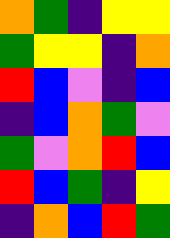[["orange", "green", "indigo", "yellow", "yellow"], ["green", "yellow", "yellow", "indigo", "orange"], ["red", "blue", "violet", "indigo", "blue"], ["indigo", "blue", "orange", "green", "violet"], ["green", "violet", "orange", "red", "blue"], ["red", "blue", "green", "indigo", "yellow"], ["indigo", "orange", "blue", "red", "green"]]